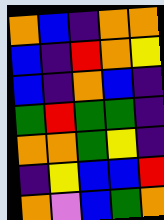[["orange", "blue", "indigo", "orange", "orange"], ["blue", "indigo", "red", "orange", "yellow"], ["blue", "indigo", "orange", "blue", "indigo"], ["green", "red", "green", "green", "indigo"], ["orange", "orange", "green", "yellow", "indigo"], ["indigo", "yellow", "blue", "blue", "red"], ["orange", "violet", "blue", "green", "orange"]]